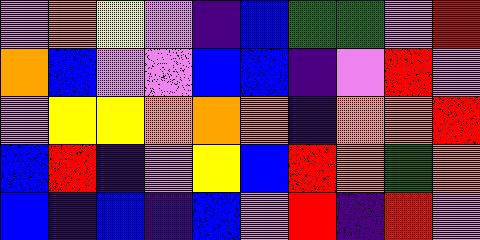[["violet", "orange", "yellow", "violet", "indigo", "blue", "green", "green", "violet", "red"], ["orange", "blue", "violet", "violet", "blue", "blue", "indigo", "violet", "red", "violet"], ["violet", "yellow", "yellow", "orange", "orange", "orange", "indigo", "orange", "orange", "red"], ["blue", "red", "indigo", "violet", "yellow", "blue", "red", "orange", "green", "orange"], ["blue", "indigo", "blue", "indigo", "blue", "violet", "red", "indigo", "red", "violet"]]